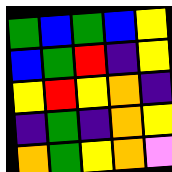[["green", "blue", "green", "blue", "yellow"], ["blue", "green", "red", "indigo", "yellow"], ["yellow", "red", "yellow", "orange", "indigo"], ["indigo", "green", "indigo", "orange", "yellow"], ["orange", "green", "yellow", "orange", "violet"]]